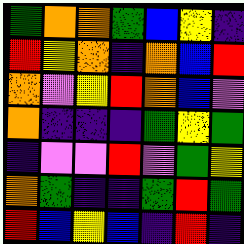[["green", "orange", "orange", "green", "blue", "yellow", "indigo"], ["red", "yellow", "orange", "indigo", "orange", "blue", "red"], ["orange", "violet", "yellow", "red", "orange", "blue", "violet"], ["orange", "indigo", "indigo", "indigo", "green", "yellow", "green"], ["indigo", "violet", "violet", "red", "violet", "green", "yellow"], ["orange", "green", "indigo", "indigo", "green", "red", "green"], ["red", "blue", "yellow", "blue", "indigo", "red", "indigo"]]